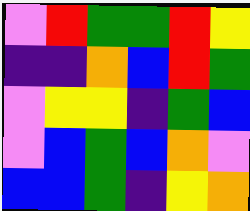[["violet", "red", "green", "green", "red", "yellow"], ["indigo", "indigo", "orange", "blue", "red", "green"], ["violet", "yellow", "yellow", "indigo", "green", "blue"], ["violet", "blue", "green", "blue", "orange", "violet"], ["blue", "blue", "green", "indigo", "yellow", "orange"]]